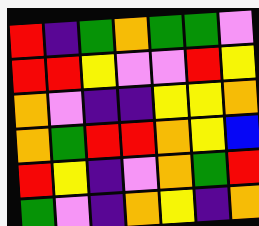[["red", "indigo", "green", "orange", "green", "green", "violet"], ["red", "red", "yellow", "violet", "violet", "red", "yellow"], ["orange", "violet", "indigo", "indigo", "yellow", "yellow", "orange"], ["orange", "green", "red", "red", "orange", "yellow", "blue"], ["red", "yellow", "indigo", "violet", "orange", "green", "red"], ["green", "violet", "indigo", "orange", "yellow", "indigo", "orange"]]